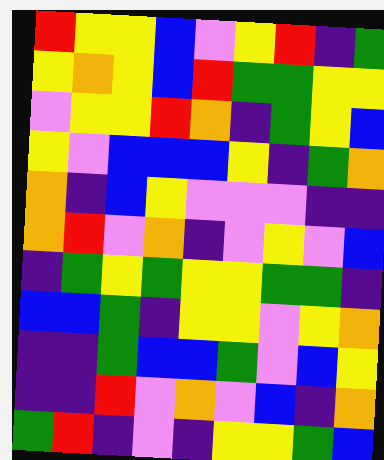[["red", "yellow", "yellow", "blue", "violet", "yellow", "red", "indigo", "green"], ["yellow", "orange", "yellow", "blue", "red", "green", "green", "yellow", "yellow"], ["violet", "yellow", "yellow", "red", "orange", "indigo", "green", "yellow", "blue"], ["yellow", "violet", "blue", "blue", "blue", "yellow", "indigo", "green", "orange"], ["orange", "indigo", "blue", "yellow", "violet", "violet", "violet", "indigo", "indigo"], ["orange", "red", "violet", "orange", "indigo", "violet", "yellow", "violet", "blue"], ["indigo", "green", "yellow", "green", "yellow", "yellow", "green", "green", "indigo"], ["blue", "blue", "green", "indigo", "yellow", "yellow", "violet", "yellow", "orange"], ["indigo", "indigo", "green", "blue", "blue", "green", "violet", "blue", "yellow"], ["indigo", "indigo", "red", "violet", "orange", "violet", "blue", "indigo", "orange"], ["green", "red", "indigo", "violet", "indigo", "yellow", "yellow", "green", "blue"]]